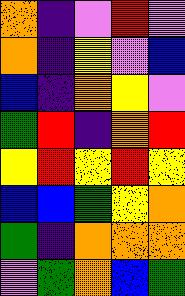[["orange", "indigo", "violet", "red", "violet"], ["orange", "indigo", "yellow", "violet", "blue"], ["blue", "indigo", "orange", "yellow", "violet"], ["green", "red", "indigo", "orange", "red"], ["yellow", "red", "yellow", "red", "yellow"], ["blue", "blue", "green", "yellow", "orange"], ["green", "indigo", "orange", "orange", "orange"], ["violet", "green", "orange", "blue", "green"]]